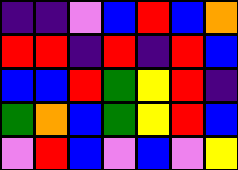[["indigo", "indigo", "violet", "blue", "red", "blue", "orange"], ["red", "red", "indigo", "red", "indigo", "red", "blue"], ["blue", "blue", "red", "green", "yellow", "red", "indigo"], ["green", "orange", "blue", "green", "yellow", "red", "blue"], ["violet", "red", "blue", "violet", "blue", "violet", "yellow"]]